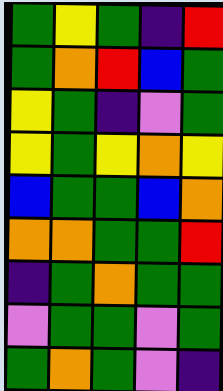[["green", "yellow", "green", "indigo", "red"], ["green", "orange", "red", "blue", "green"], ["yellow", "green", "indigo", "violet", "green"], ["yellow", "green", "yellow", "orange", "yellow"], ["blue", "green", "green", "blue", "orange"], ["orange", "orange", "green", "green", "red"], ["indigo", "green", "orange", "green", "green"], ["violet", "green", "green", "violet", "green"], ["green", "orange", "green", "violet", "indigo"]]